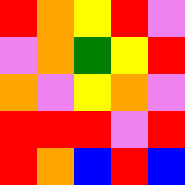[["red", "orange", "yellow", "red", "violet"], ["violet", "orange", "green", "yellow", "red"], ["orange", "violet", "yellow", "orange", "violet"], ["red", "red", "red", "violet", "red"], ["red", "orange", "blue", "red", "blue"]]